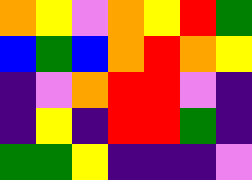[["orange", "yellow", "violet", "orange", "yellow", "red", "green"], ["blue", "green", "blue", "orange", "red", "orange", "yellow"], ["indigo", "violet", "orange", "red", "red", "violet", "indigo"], ["indigo", "yellow", "indigo", "red", "red", "green", "indigo"], ["green", "green", "yellow", "indigo", "indigo", "indigo", "violet"]]